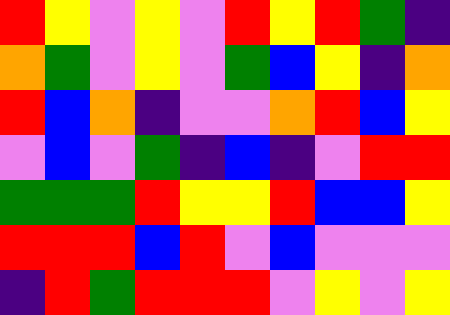[["red", "yellow", "violet", "yellow", "violet", "red", "yellow", "red", "green", "indigo"], ["orange", "green", "violet", "yellow", "violet", "green", "blue", "yellow", "indigo", "orange"], ["red", "blue", "orange", "indigo", "violet", "violet", "orange", "red", "blue", "yellow"], ["violet", "blue", "violet", "green", "indigo", "blue", "indigo", "violet", "red", "red"], ["green", "green", "green", "red", "yellow", "yellow", "red", "blue", "blue", "yellow"], ["red", "red", "red", "blue", "red", "violet", "blue", "violet", "violet", "violet"], ["indigo", "red", "green", "red", "red", "red", "violet", "yellow", "violet", "yellow"]]